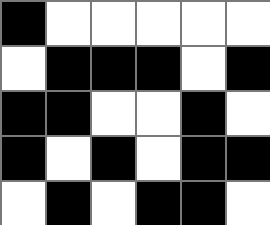[["black", "white", "white", "white", "white", "white"], ["white", "black", "black", "black", "white", "black"], ["black", "black", "white", "white", "black", "white"], ["black", "white", "black", "white", "black", "black"], ["white", "black", "white", "black", "black", "white"]]